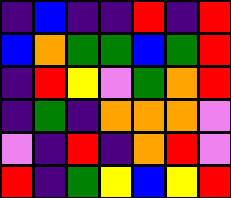[["indigo", "blue", "indigo", "indigo", "red", "indigo", "red"], ["blue", "orange", "green", "green", "blue", "green", "red"], ["indigo", "red", "yellow", "violet", "green", "orange", "red"], ["indigo", "green", "indigo", "orange", "orange", "orange", "violet"], ["violet", "indigo", "red", "indigo", "orange", "red", "violet"], ["red", "indigo", "green", "yellow", "blue", "yellow", "red"]]